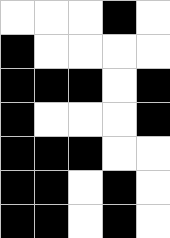[["white", "white", "white", "black", "white"], ["black", "white", "white", "white", "white"], ["black", "black", "black", "white", "black"], ["black", "white", "white", "white", "black"], ["black", "black", "black", "white", "white"], ["black", "black", "white", "black", "white"], ["black", "black", "white", "black", "white"]]